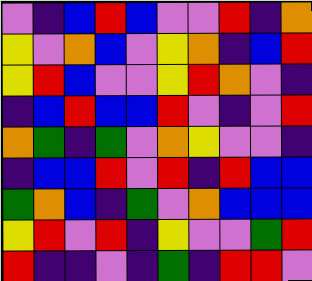[["violet", "indigo", "blue", "red", "blue", "violet", "violet", "red", "indigo", "orange"], ["yellow", "violet", "orange", "blue", "violet", "yellow", "orange", "indigo", "blue", "red"], ["yellow", "red", "blue", "violet", "violet", "yellow", "red", "orange", "violet", "indigo"], ["indigo", "blue", "red", "blue", "blue", "red", "violet", "indigo", "violet", "red"], ["orange", "green", "indigo", "green", "violet", "orange", "yellow", "violet", "violet", "indigo"], ["indigo", "blue", "blue", "red", "violet", "red", "indigo", "red", "blue", "blue"], ["green", "orange", "blue", "indigo", "green", "violet", "orange", "blue", "blue", "blue"], ["yellow", "red", "violet", "red", "indigo", "yellow", "violet", "violet", "green", "red"], ["red", "indigo", "indigo", "violet", "indigo", "green", "indigo", "red", "red", "violet"]]